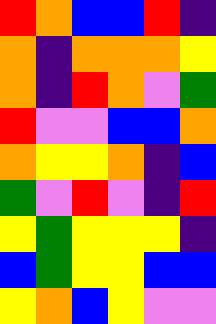[["red", "orange", "blue", "blue", "red", "indigo"], ["orange", "indigo", "orange", "orange", "orange", "yellow"], ["orange", "indigo", "red", "orange", "violet", "green"], ["red", "violet", "violet", "blue", "blue", "orange"], ["orange", "yellow", "yellow", "orange", "indigo", "blue"], ["green", "violet", "red", "violet", "indigo", "red"], ["yellow", "green", "yellow", "yellow", "yellow", "indigo"], ["blue", "green", "yellow", "yellow", "blue", "blue"], ["yellow", "orange", "blue", "yellow", "violet", "violet"]]